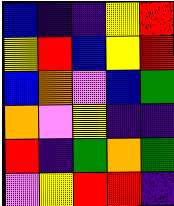[["blue", "indigo", "indigo", "yellow", "red"], ["yellow", "red", "blue", "yellow", "red"], ["blue", "orange", "violet", "blue", "green"], ["orange", "violet", "yellow", "indigo", "indigo"], ["red", "indigo", "green", "orange", "green"], ["violet", "yellow", "red", "red", "indigo"]]